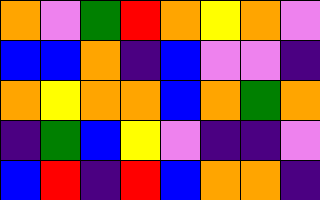[["orange", "violet", "green", "red", "orange", "yellow", "orange", "violet"], ["blue", "blue", "orange", "indigo", "blue", "violet", "violet", "indigo"], ["orange", "yellow", "orange", "orange", "blue", "orange", "green", "orange"], ["indigo", "green", "blue", "yellow", "violet", "indigo", "indigo", "violet"], ["blue", "red", "indigo", "red", "blue", "orange", "orange", "indigo"]]